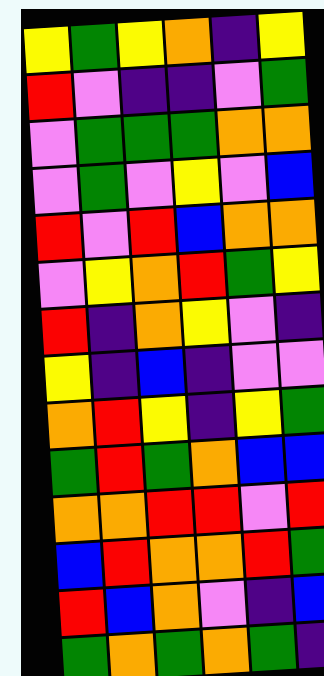[["yellow", "green", "yellow", "orange", "indigo", "yellow"], ["red", "violet", "indigo", "indigo", "violet", "green"], ["violet", "green", "green", "green", "orange", "orange"], ["violet", "green", "violet", "yellow", "violet", "blue"], ["red", "violet", "red", "blue", "orange", "orange"], ["violet", "yellow", "orange", "red", "green", "yellow"], ["red", "indigo", "orange", "yellow", "violet", "indigo"], ["yellow", "indigo", "blue", "indigo", "violet", "violet"], ["orange", "red", "yellow", "indigo", "yellow", "green"], ["green", "red", "green", "orange", "blue", "blue"], ["orange", "orange", "red", "red", "violet", "red"], ["blue", "red", "orange", "orange", "red", "green"], ["red", "blue", "orange", "violet", "indigo", "blue"], ["green", "orange", "green", "orange", "green", "indigo"]]